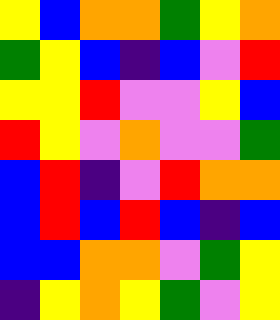[["yellow", "blue", "orange", "orange", "green", "yellow", "orange"], ["green", "yellow", "blue", "indigo", "blue", "violet", "red"], ["yellow", "yellow", "red", "violet", "violet", "yellow", "blue"], ["red", "yellow", "violet", "orange", "violet", "violet", "green"], ["blue", "red", "indigo", "violet", "red", "orange", "orange"], ["blue", "red", "blue", "red", "blue", "indigo", "blue"], ["blue", "blue", "orange", "orange", "violet", "green", "yellow"], ["indigo", "yellow", "orange", "yellow", "green", "violet", "yellow"]]